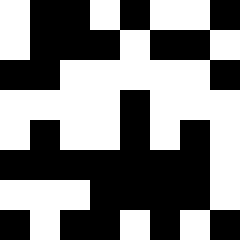[["white", "black", "black", "white", "black", "white", "white", "black"], ["white", "black", "black", "black", "white", "black", "black", "white"], ["black", "black", "white", "white", "white", "white", "white", "black"], ["white", "white", "white", "white", "black", "white", "white", "white"], ["white", "black", "white", "white", "black", "white", "black", "white"], ["black", "black", "black", "black", "black", "black", "black", "white"], ["white", "white", "white", "black", "black", "black", "black", "white"], ["black", "white", "black", "black", "white", "black", "white", "black"]]